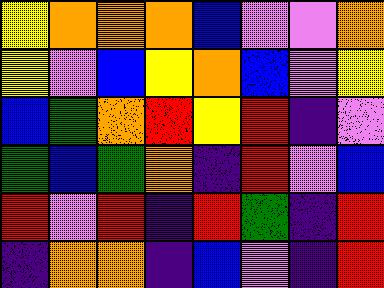[["yellow", "orange", "orange", "orange", "blue", "violet", "violet", "orange"], ["yellow", "violet", "blue", "yellow", "orange", "blue", "violet", "yellow"], ["blue", "green", "orange", "red", "yellow", "red", "indigo", "violet"], ["green", "blue", "green", "orange", "indigo", "red", "violet", "blue"], ["red", "violet", "red", "indigo", "red", "green", "indigo", "red"], ["indigo", "orange", "orange", "indigo", "blue", "violet", "indigo", "red"]]